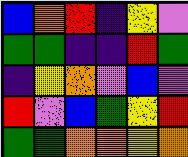[["blue", "orange", "red", "indigo", "yellow", "violet"], ["green", "green", "indigo", "indigo", "red", "green"], ["indigo", "yellow", "orange", "violet", "blue", "violet"], ["red", "violet", "blue", "green", "yellow", "red"], ["green", "green", "orange", "orange", "yellow", "orange"]]